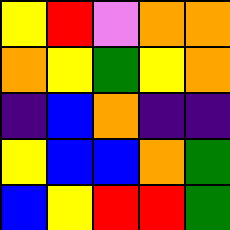[["yellow", "red", "violet", "orange", "orange"], ["orange", "yellow", "green", "yellow", "orange"], ["indigo", "blue", "orange", "indigo", "indigo"], ["yellow", "blue", "blue", "orange", "green"], ["blue", "yellow", "red", "red", "green"]]